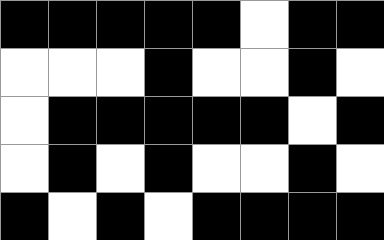[["black", "black", "black", "black", "black", "white", "black", "black"], ["white", "white", "white", "black", "white", "white", "black", "white"], ["white", "black", "black", "black", "black", "black", "white", "black"], ["white", "black", "white", "black", "white", "white", "black", "white"], ["black", "white", "black", "white", "black", "black", "black", "black"]]